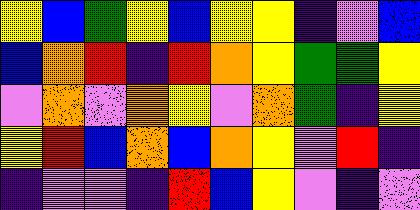[["yellow", "blue", "green", "yellow", "blue", "yellow", "yellow", "indigo", "violet", "blue"], ["blue", "orange", "red", "indigo", "red", "orange", "yellow", "green", "green", "yellow"], ["violet", "orange", "violet", "orange", "yellow", "violet", "orange", "green", "indigo", "yellow"], ["yellow", "red", "blue", "orange", "blue", "orange", "yellow", "violet", "red", "indigo"], ["indigo", "violet", "violet", "indigo", "red", "blue", "yellow", "violet", "indigo", "violet"]]